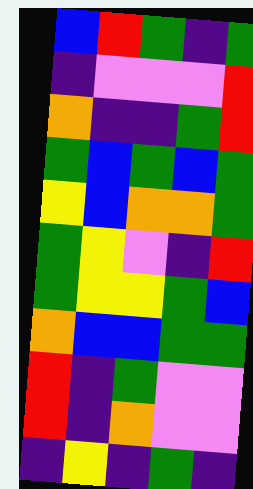[["blue", "red", "green", "indigo", "green"], ["indigo", "violet", "violet", "violet", "red"], ["orange", "indigo", "indigo", "green", "red"], ["green", "blue", "green", "blue", "green"], ["yellow", "blue", "orange", "orange", "green"], ["green", "yellow", "violet", "indigo", "red"], ["green", "yellow", "yellow", "green", "blue"], ["orange", "blue", "blue", "green", "green"], ["red", "indigo", "green", "violet", "violet"], ["red", "indigo", "orange", "violet", "violet"], ["indigo", "yellow", "indigo", "green", "indigo"]]